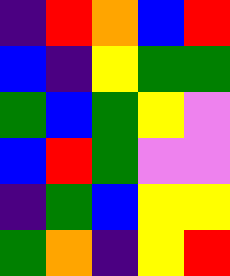[["indigo", "red", "orange", "blue", "red"], ["blue", "indigo", "yellow", "green", "green"], ["green", "blue", "green", "yellow", "violet"], ["blue", "red", "green", "violet", "violet"], ["indigo", "green", "blue", "yellow", "yellow"], ["green", "orange", "indigo", "yellow", "red"]]